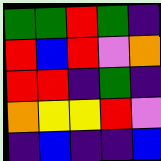[["green", "green", "red", "green", "indigo"], ["red", "blue", "red", "violet", "orange"], ["red", "red", "indigo", "green", "indigo"], ["orange", "yellow", "yellow", "red", "violet"], ["indigo", "blue", "indigo", "indigo", "blue"]]